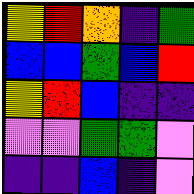[["yellow", "red", "orange", "indigo", "green"], ["blue", "blue", "green", "blue", "red"], ["yellow", "red", "blue", "indigo", "indigo"], ["violet", "violet", "green", "green", "violet"], ["indigo", "indigo", "blue", "indigo", "violet"]]